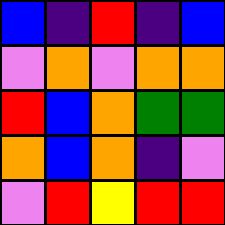[["blue", "indigo", "red", "indigo", "blue"], ["violet", "orange", "violet", "orange", "orange"], ["red", "blue", "orange", "green", "green"], ["orange", "blue", "orange", "indigo", "violet"], ["violet", "red", "yellow", "red", "red"]]